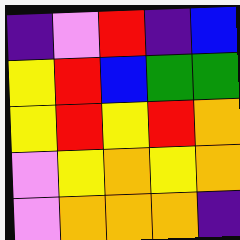[["indigo", "violet", "red", "indigo", "blue"], ["yellow", "red", "blue", "green", "green"], ["yellow", "red", "yellow", "red", "orange"], ["violet", "yellow", "orange", "yellow", "orange"], ["violet", "orange", "orange", "orange", "indigo"]]